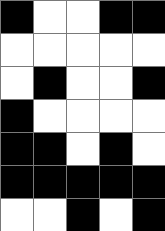[["black", "white", "white", "black", "black"], ["white", "white", "white", "white", "white"], ["white", "black", "white", "white", "black"], ["black", "white", "white", "white", "white"], ["black", "black", "white", "black", "white"], ["black", "black", "black", "black", "black"], ["white", "white", "black", "white", "black"]]